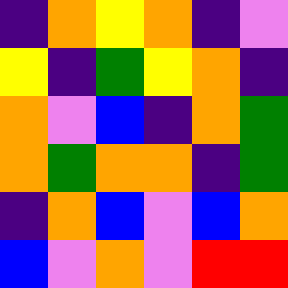[["indigo", "orange", "yellow", "orange", "indigo", "violet"], ["yellow", "indigo", "green", "yellow", "orange", "indigo"], ["orange", "violet", "blue", "indigo", "orange", "green"], ["orange", "green", "orange", "orange", "indigo", "green"], ["indigo", "orange", "blue", "violet", "blue", "orange"], ["blue", "violet", "orange", "violet", "red", "red"]]